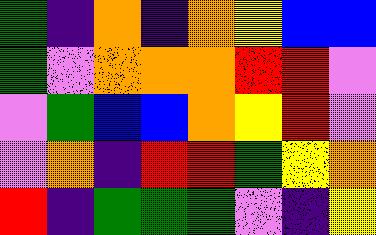[["green", "indigo", "orange", "indigo", "orange", "yellow", "blue", "blue"], ["green", "violet", "orange", "orange", "orange", "red", "red", "violet"], ["violet", "green", "blue", "blue", "orange", "yellow", "red", "violet"], ["violet", "orange", "indigo", "red", "red", "green", "yellow", "orange"], ["red", "indigo", "green", "green", "green", "violet", "indigo", "yellow"]]